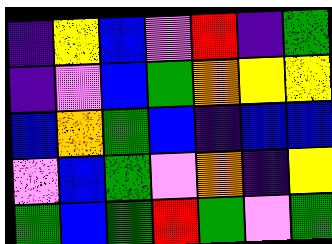[["indigo", "yellow", "blue", "violet", "red", "indigo", "green"], ["indigo", "violet", "blue", "green", "orange", "yellow", "yellow"], ["blue", "orange", "green", "blue", "indigo", "blue", "blue"], ["violet", "blue", "green", "violet", "orange", "indigo", "yellow"], ["green", "blue", "green", "red", "green", "violet", "green"]]